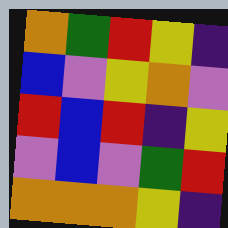[["orange", "green", "red", "yellow", "indigo"], ["blue", "violet", "yellow", "orange", "violet"], ["red", "blue", "red", "indigo", "yellow"], ["violet", "blue", "violet", "green", "red"], ["orange", "orange", "orange", "yellow", "indigo"]]